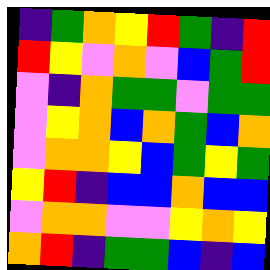[["indigo", "green", "orange", "yellow", "red", "green", "indigo", "red"], ["red", "yellow", "violet", "orange", "violet", "blue", "green", "red"], ["violet", "indigo", "orange", "green", "green", "violet", "green", "green"], ["violet", "yellow", "orange", "blue", "orange", "green", "blue", "orange"], ["violet", "orange", "orange", "yellow", "blue", "green", "yellow", "green"], ["yellow", "red", "indigo", "blue", "blue", "orange", "blue", "blue"], ["violet", "orange", "orange", "violet", "violet", "yellow", "orange", "yellow"], ["orange", "red", "indigo", "green", "green", "blue", "indigo", "blue"]]